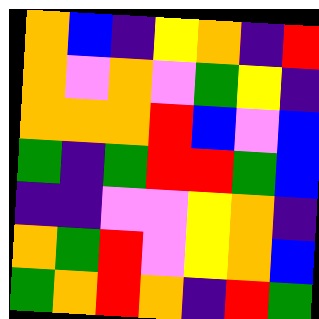[["orange", "blue", "indigo", "yellow", "orange", "indigo", "red"], ["orange", "violet", "orange", "violet", "green", "yellow", "indigo"], ["orange", "orange", "orange", "red", "blue", "violet", "blue"], ["green", "indigo", "green", "red", "red", "green", "blue"], ["indigo", "indigo", "violet", "violet", "yellow", "orange", "indigo"], ["orange", "green", "red", "violet", "yellow", "orange", "blue"], ["green", "orange", "red", "orange", "indigo", "red", "green"]]